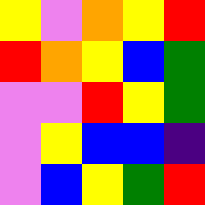[["yellow", "violet", "orange", "yellow", "red"], ["red", "orange", "yellow", "blue", "green"], ["violet", "violet", "red", "yellow", "green"], ["violet", "yellow", "blue", "blue", "indigo"], ["violet", "blue", "yellow", "green", "red"]]